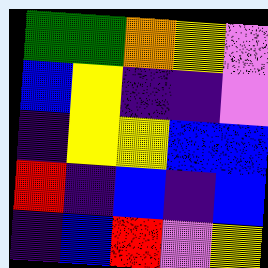[["green", "green", "orange", "yellow", "violet"], ["blue", "yellow", "indigo", "indigo", "violet"], ["indigo", "yellow", "yellow", "blue", "blue"], ["red", "indigo", "blue", "indigo", "blue"], ["indigo", "blue", "red", "violet", "yellow"]]